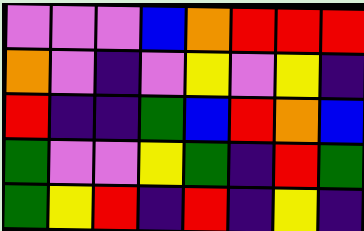[["violet", "violet", "violet", "blue", "orange", "red", "red", "red"], ["orange", "violet", "indigo", "violet", "yellow", "violet", "yellow", "indigo"], ["red", "indigo", "indigo", "green", "blue", "red", "orange", "blue"], ["green", "violet", "violet", "yellow", "green", "indigo", "red", "green"], ["green", "yellow", "red", "indigo", "red", "indigo", "yellow", "indigo"]]